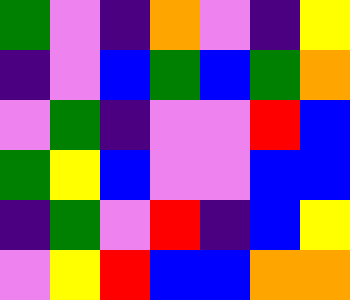[["green", "violet", "indigo", "orange", "violet", "indigo", "yellow"], ["indigo", "violet", "blue", "green", "blue", "green", "orange"], ["violet", "green", "indigo", "violet", "violet", "red", "blue"], ["green", "yellow", "blue", "violet", "violet", "blue", "blue"], ["indigo", "green", "violet", "red", "indigo", "blue", "yellow"], ["violet", "yellow", "red", "blue", "blue", "orange", "orange"]]